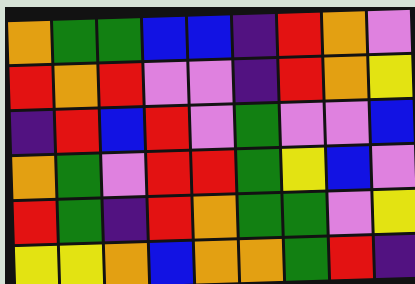[["orange", "green", "green", "blue", "blue", "indigo", "red", "orange", "violet"], ["red", "orange", "red", "violet", "violet", "indigo", "red", "orange", "yellow"], ["indigo", "red", "blue", "red", "violet", "green", "violet", "violet", "blue"], ["orange", "green", "violet", "red", "red", "green", "yellow", "blue", "violet"], ["red", "green", "indigo", "red", "orange", "green", "green", "violet", "yellow"], ["yellow", "yellow", "orange", "blue", "orange", "orange", "green", "red", "indigo"]]